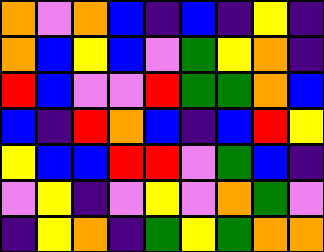[["orange", "violet", "orange", "blue", "indigo", "blue", "indigo", "yellow", "indigo"], ["orange", "blue", "yellow", "blue", "violet", "green", "yellow", "orange", "indigo"], ["red", "blue", "violet", "violet", "red", "green", "green", "orange", "blue"], ["blue", "indigo", "red", "orange", "blue", "indigo", "blue", "red", "yellow"], ["yellow", "blue", "blue", "red", "red", "violet", "green", "blue", "indigo"], ["violet", "yellow", "indigo", "violet", "yellow", "violet", "orange", "green", "violet"], ["indigo", "yellow", "orange", "indigo", "green", "yellow", "green", "orange", "orange"]]